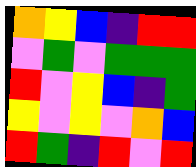[["orange", "yellow", "blue", "indigo", "red", "red"], ["violet", "green", "violet", "green", "green", "green"], ["red", "violet", "yellow", "blue", "indigo", "green"], ["yellow", "violet", "yellow", "violet", "orange", "blue"], ["red", "green", "indigo", "red", "violet", "red"]]